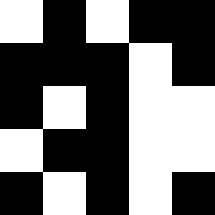[["white", "black", "white", "black", "black"], ["black", "black", "black", "white", "black"], ["black", "white", "black", "white", "white"], ["white", "black", "black", "white", "white"], ["black", "white", "black", "white", "black"]]